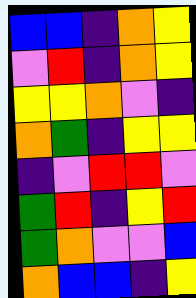[["blue", "blue", "indigo", "orange", "yellow"], ["violet", "red", "indigo", "orange", "yellow"], ["yellow", "yellow", "orange", "violet", "indigo"], ["orange", "green", "indigo", "yellow", "yellow"], ["indigo", "violet", "red", "red", "violet"], ["green", "red", "indigo", "yellow", "red"], ["green", "orange", "violet", "violet", "blue"], ["orange", "blue", "blue", "indigo", "yellow"]]